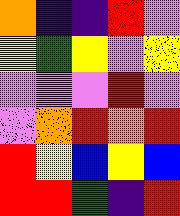[["orange", "indigo", "indigo", "red", "violet"], ["yellow", "green", "yellow", "violet", "yellow"], ["violet", "violet", "violet", "red", "violet"], ["violet", "orange", "red", "orange", "red"], ["red", "yellow", "blue", "yellow", "blue"], ["red", "red", "green", "indigo", "red"]]